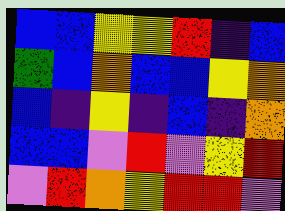[["blue", "blue", "yellow", "yellow", "red", "indigo", "blue"], ["green", "blue", "orange", "blue", "blue", "yellow", "orange"], ["blue", "indigo", "yellow", "indigo", "blue", "indigo", "orange"], ["blue", "blue", "violet", "red", "violet", "yellow", "red"], ["violet", "red", "orange", "yellow", "red", "red", "violet"]]